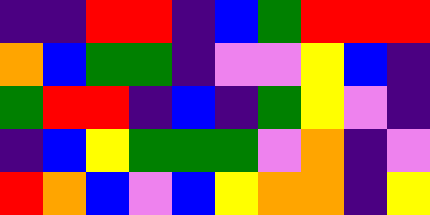[["indigo", "indigo", "red", "red", "indigo", "blue", "green", "red", "red", "red"], ["orange", "blue", "green", "green", "indigo", "violet", "violet", "yellow", "blue", "indigo"], ["green", "red", "red", "indigo", "blue", "indigo", "green", "yellow", "violet", "indigo"], ["indigo", "blue", "yellow", "green", "green", "green", "violet", "orange", "indigo", "violet"], ["red", "orange", "blue", "violet", "blue", "yellow", "orange", "orange", "indigo", "yellow"]]